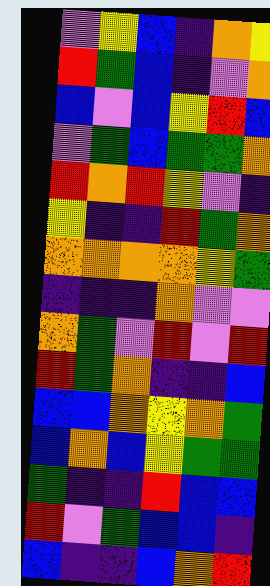[["violet", "yellow", "blue", "indigo", "orange", "yellow"], ["red", "green", "blue", "indigo", "violet", "orange"], ["blue", "violet", "blue", "yellow", "red", "blue"], ["violet", "green", "blue", "green", "green", "orange"], ["red", "orange", "red", "yellow", "violet", "indigo"], ["yellow", "indigo", "indigo", "red", "green", "orange"], ["orange", "orange", "orange", "orange", "yellow", "green"], ["indigo", "indigo", "indigo", "orange", "violet", "violet"], ["orange", "green", "violet", "red", "violet", "red"], ["red", "green", "orange", "indigo", "indigo", "blue"], ["blue", "blue", "orange", "yellow", "orange", "green"], ["blue", "orange", "blue", "yellow", "green", "green"], ["green", "indigo", "indigo", "red", "blue", "blue"], ["red", "violet", "green", "blue", "blue", "indigo"], ["blue", "indigo", "indigo", "blue", "orange", "red"]]